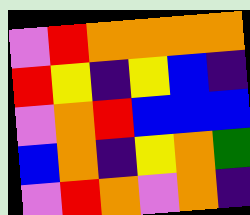[["violet", "red", "orange", "orange", "orange", "orange"], ["red", "yellow", "indigo", "yellow", "blue", "indigo"], ["violet", "orange", "red", "blue", "blue", "blue"], ["blue", "orange", "indigo", "yellow", "orange", "green"], ["violet", "red", "orange", "violet", "orange", "indigo"]]